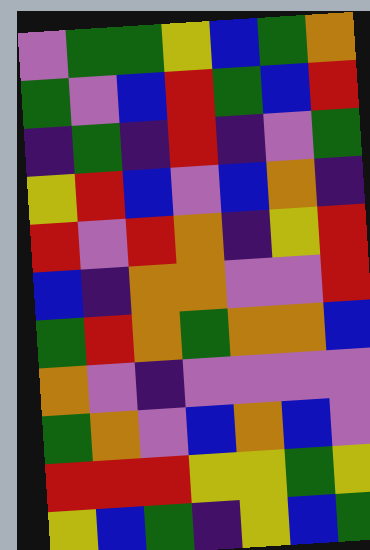[["violet", "green", "green", "yellow", "blue", "green", "orange"], ["green", "violet", "blue", "red", "green", "blue", "red"], ["indigo", "green", "indigo", "red", "indigo", "violet", "green"], ["yellow", "red", "blue", "violet", "blue", "orange", "indigo"], ["red", "violet", "red", "orange", "indigo", "yellow", "red"], ["blue", "indigo", "orange", "orange", "violet", "violet", "red"], ["green", "red", "orange", "green", "orange", "orange", "blue"], ["orange", "violet", "indigo", "violet", "violet", "violet", "violet"], ["green", "orange", "violet", "blue", "orange", "blue", "violet"], ["red", "red", "red", "yellow", "yellow", "green", "yellow"], ["yellow", "blue", "green", "indigo", "yellow", "blue", "green"]]